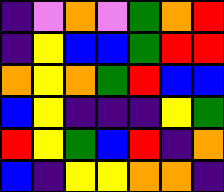[["indigo", "violet", "orange", "violet", "green", "orange", "red"], ["indigo", "yellow", "blue", "blue", "green", "red", "red"], ["orange", "yellow", "orange", "green", "red", "blue", "blue"], ["blue", "yellow", "indigo", "indigo", "indigo", "yellow", "green"], ["red", "yellow", "green", "blue", "red", "indigo", "orange"], ["blue", "indigo", "yellow", "yellow", "orange", "orange", "indigo"]]